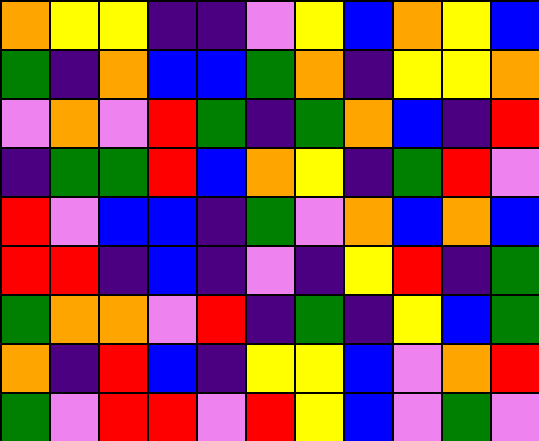[["orange", "yellow", "yellow", "indigo", "indigo", "violet", "yellow", "blue", "orange", "yellow", "blue"], ["green", "indigo", "orange", "blue", "blue", "green", "orange", "indigo", "yellow", "yellow", "orange"], ["violet", "orange", "violet", "red", "green", "indigo", "green", "orange", "blue", "indigo", "red"], ["indigo", "green", "green", "red", "blue", "orange", "yellow", "indigo", "green", "red", "violet"], ["red", "violet", "blue", "blue", "indigo", "green", "violet", "orange", "blue", "orange", "blue"], ["red", "red", "indigo", "blue", "indigo", "violet", "indigo", "yellow", "red", "indigo", "green"], ["green", "orange", "orange", "violet", "red", "indigo", "green", "indigo", "yellow", "blue", "green"], ["orange", "indigo", "red", "blue", "indigo", "yellow", "yellow", "blue", "violet", "orange", "red"], ["green", "violet", "red", "red", "violet", "red", "yellow", "blue", "violet", "green", "violet"]]